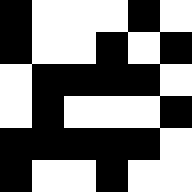[["black", "white", "white", "white", "black", "white"], ["black", "white", "white", "black", "white", "black"], ["white", "black", "black", "black", "black", "white"], ["white", "black", "white", "white", "white", "black"], ["black", "black", "black", "black", "black", "white"], ["black", "white", "white", "black", "white", "white"]]